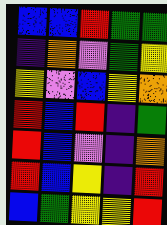[["blue", "blue", "red", "green", "green"], ["indigo", "orange", "violet", "green", "yellow"], ["yellow", "violet", "blue", "yellow", "orange"], ["red", "blue", "red", "indigo", "green"], ["red", "blue", "violet", "indigo", "orange"], ["red", "blue", "yellow", "indigo", "red"], ["blue", "green", "yellow", "yellow", "red"]]